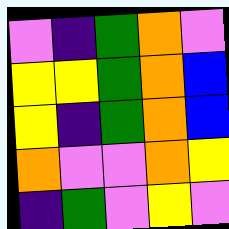[["violet", "indigo", "green", "orange", "violet"], ["yellow", "yellow", "green", "orange", "blue"], ["yellow", "indigo", "green", "orange", "blue"], ["orange", "violet", "violet", "orange", "yellow"], ["indigo", "green", "violet", "yellow", "violet"]]